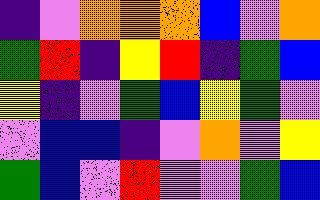[["indigo", "violet", "orange", "orange", "orange", "blue", "violet", "orange"], ["green", "red", "indigo", "yellow", "red", "indigo", "green", "blue"], ["yellow", "indigo", "violet", "green", "blue", "yellow", "green", "violet"], ["violet", "blue", "blue", "indigo", "violet", "orange", "violet", "yellow"], ["green", "blue", "violet", "red", "violet", "violet", "green", "blue"]]